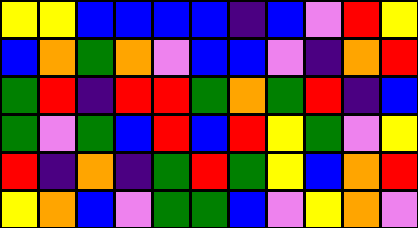[["yellow", "yellow", "blue", "blue", "blue", "blue", "indigo", "blue", "violet", "red", "yellow"], ["blue", "orange", "green", "orange", "violet", "blue", "blue", "violet", "indigo", "orange", "red"], ["green", "red", "indigo", "red", "red", "green", "orange", "green", "red", "indigo", "blue"], ["green", "violet", "green", "blue", "red", "blue", "red", "yellow", "green", "violet", "yellow"], ["red", "indigo", "orange", "indigo", "green", "red", "green", "yellow", "blue", "orange", "red"], ["yellow", "orange", "blue", "violet", "green", "green", "blue", "violet", "yellow", "orange", "violet"]]